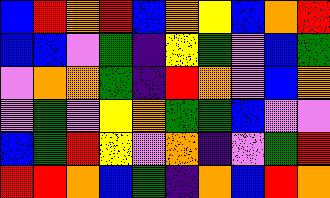[["blue", "red", "orange", "red", "blue", "orange", "yellow", "blue", "orange", "red"], ["blue", "blue", "violet", "green", "indigo", "yellow", "green", "violet", "blue", "green"], ["violet", "orange", "orange", "green", "indigo", "red", "orange", "violet", "blue", "orange"], ["violet", "green", "violet", "yellow", "orange", "green", "green", "blue", "violet", "violet"], ["blue", "green", "red", "yellow", "violet", "orange", "indigo", "violet", "green", "red"], ["red", "red", "orange", "blue", "green", "indigo", "orange", "blue", "red", "orange"]]